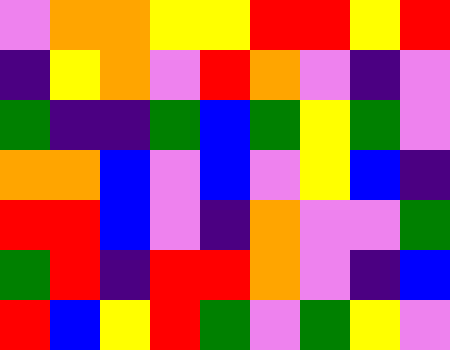[["violet", "orange", "orange", "yellow", "yellow", "red", "red", "yellow", "red"], ["indigo", "yellow", "orange", "violet", "red", "orange", "violet", "indigo", "violet"], ["green", "indigo", "indigo", "green", "blue", "green", "yellow", "green", "violet"], ["orange", "orange", "blue", "violet", "blue", "violet", "yellow", "blue", "indigo"], ["red", "red", "blue", "violet", "indigo", "orange", "violet", "violet", "green"], ["green", "red", "indigo", "red", "red", "orange", "violet", "indigo", "blue"], ["red", "blue", "yellow", "red", "green", "violet", "green", "yellow", "violet"]]